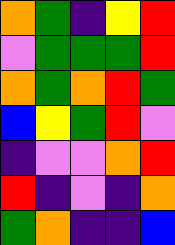[["orange", "green", "indigo", "yellow", "red"], ["violet", "green", "green", "green", "red"], ["orange", "green", "orange", "red", "green"], ["blue", "yellow", "green", "red", "violet"], ["indigo", "violet", "violet", "orange", "red"], ["red", "indigo", "violet", "indigo", "orange"], ["green", "orange", "indigo", "indigo", "blue"]]